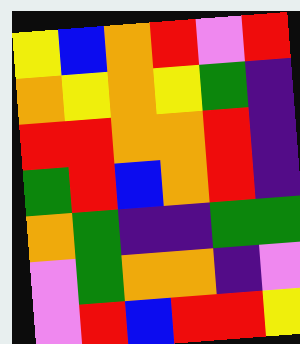[["yellow", "blue", "orange", "red", "violet", "red"], ["orange", "yellow", "orange", "yellow", "green", "indigo"], ["red", "red", "orange", "orange", "red", "indigo"], ["green", "red", "blue", "orange", "red", "indigo"], ["orange", "green", "indigo", "indigo", "green", "green"], ["violet", "green", "orange", "orange", "indigo", "violet"], ["violet", "red", "blue", "red", "red", "yellow"]]